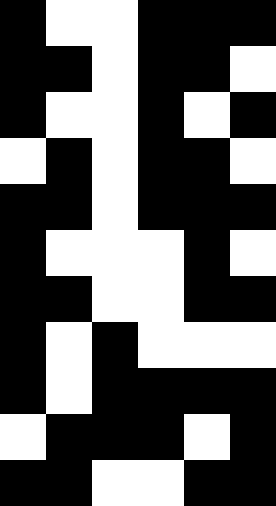[["black", "white", "white", "black", "black", "black"], ["black", "black", "white", "black", "black", "white"], ["black", "white", "white", "black", "white", "black"], ["white", "black", "white", "black", "black", "white"], ["black", "black", "white", "black", "black", "black"], ["black", "white", "white", "white", "black", "white"], ["black", "black", "white", "white", "black", "black"], ["black", "white", "black", "white", "white", "white"], ["black", "white", "black", "black", "black", "black"], ["white", "black", "black", "black", "white", "black"], ["black", "black", "white", "white", "black", "black"]]